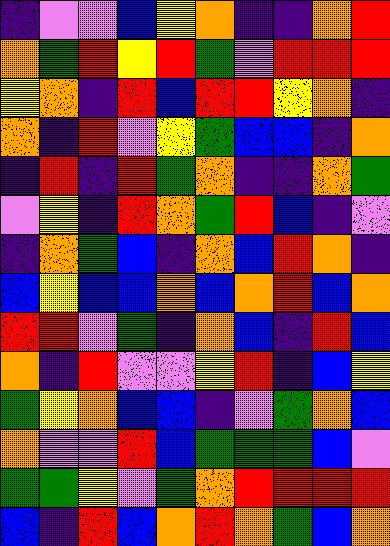[["indigo", "violet", "violet", "blue", "yellow", "orange", "indigo", "indigo", "orange", "red"], ["orange", "green", "red", "yellow", "red", "green", "violet", "red", "red", "red"], ["yellow", "orange", "indigo", "red", "blue", "red", "red", "yellow", "orange", "indigo"], ["orange", "indigo", "red", "violet", "yellow", "green", "blue", "blue", "indigo", "orange"], ["indigo", "red", "indigo", "red", "green", "orange", "indigo", "indigo", "orange", "green"], ["violet", "yellow", "indigo", "red", "orange", "green", "red", "blue", "indigo", "violet"], ["indigo", "orange", "green", "blue", "indigo", "orange", "blue", "red", "orange", "indigo"], ["blue", "yellow", "blue", "blue", "orange", "blue", "orange", "red", "blue", "orange"], ["red", "red", "violet", "green", "indigo", "orange", "blue", "indigo", "red", "blue"], ["orange", "indigo", "red", "violet", "violet", "yellow", "red", "indigo", "blue", "yellow"], ["green", "yellow", "orange", "blue", "blue", "indigo", "violet", "green", "orange", "blue"], ["orange", "violet", "violet", "red", "blue", "green", "green", "green", "blue", "violet"], ["green", "green", "yellow", "violet", "green", "orange", "red", "red", "red", "red"], ["blue", "indigo", "red", "blue", "orange", "red", "orange", "green", "blue", "orange"]]